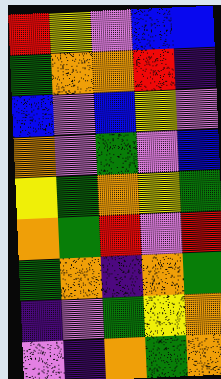[["red", "yellow", "violet", "blue", "blue"], ["green", "orange", "orange", "red", "indigo"], ["blue", "violet", "blue", "yellow", "violet"], ["orange", "violet", "green", "violet", "blue"], ["yellow", "green", "orange", "yellow", "green"], ["orange", "green", "red", "violet", "red"], ["green", "orange", "indigo", "orange", "green"], ["indigo", "violet", "green", "yellow", "orange"], ["violet", "indigo", "orange", "green", "orange"]]